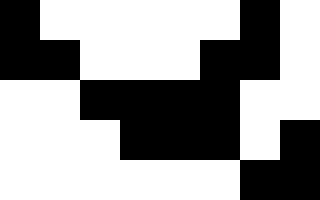[["black", "white", "white", "white", "white", "white", "black", "white"], ["black", "black", "white", "white", "white", "black", "black", "white"], ["white", "white", "black", "black", "black", "black", "white", "white"], ["white", "white", "white", "black", "black", "black", "white", "black"], ["white", "white", "white", "white", "white", "white", "black", "black"]]